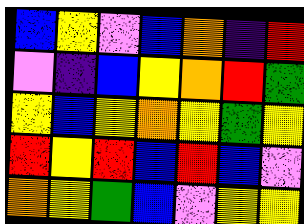[["blue", "yellow", "violet", "blue", "orange", "indigo", "red"], ["violet", "indigo", "blue", "yellow", "orange", "red", "green"], ["yellow", "blue", "yellow", "orange", "yellow", "green", "yellow"], ["red", "yellow", "red", "blue", "red", "blue", "violet"], ["orange", "yellow", "green", "blue", "violet", "yellow", "yellow"]]